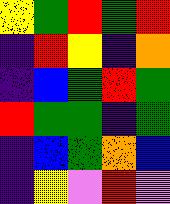[["yellow", "green", "red", "green", "red"], ["indigo", "red", "yellow", "indigo", "orange"], ["indigo", "blue", "green", "red", "green"], ["red", "green", "green", "indigo", "green"], ["indigo", "blue", "green", "orange", "blue"], ["indigo", "yellow", "violet", "red", "violet"]]